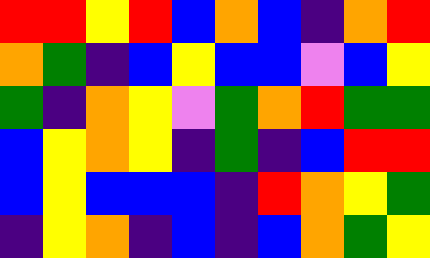[["red", "red", "yellow", "red", "blue", "orange", "blue", "indigo", "orange", "red"], ["orange", "green", "indigo", "blue", "yellow", "blue", "blue", "violet", "blue", "yellow"], ["green", "indigo", "orange", "yellow", "violet", "green", "orange", "red", "green", "green"], ["blue", "yellow", "orange", "yellow", "indigo", "green", "indigo", "blue", "red", "red"], ["blue", "yellow", "blue", "blue", "blue", "indigo", "red", "orange", "yellow", "green"], ["indigo", "yellow", "orange", "indigo", "blue", "indigo", "blue", "orange", "green", "yellow"]]